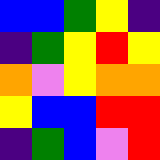[["blue", "blue", "green", "yellow", "indigo"], ["indigo", "green", "yellow", "red", "yellow"], ["orange", "violet", "yellow", "orange", "orange"], ["yellow", "blue", "blue", "red", "red"], ["indigo", "green", "blue", "violet", "red"]]